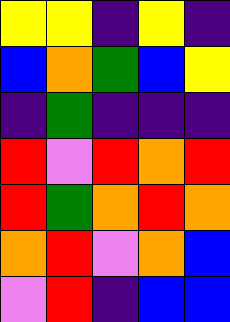[["yellow", "yellow", "indigo", "yellow", "indigo"], ["blue", "orange", "green", "blue", "yellow"], ["indigo", "green", "indigo", "indigo", "indigo"], ["red", "violet", "red", "orange", "red"], ["red", "green", "orange", "red", "orange"], ["orange", "red", "violet", "orange", "blue"], ["violet", "red", "indigo", "blue", "blue"]]